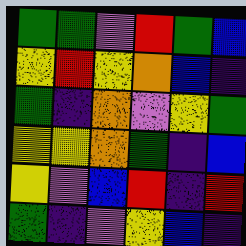[["green", "green", "violet", "red", "green", "blue"], ["yellow", "red", "yellow", "orange", "blue", "indigo"], ["green", "indigo", "orange", "violet", "yellow", "green"], ["yellow", "yellow", "orange", "green", "indigo", "blue"], ["yellow", "violet", "blue", "red", "indigo", "red"], ["green", "indigo", "violet", "yellow", "blue", "indigo"]]